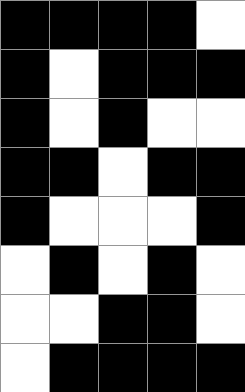[["black", "black", "black", "black", "white"], ["black", "white", "black", "black", "black"], ["black", "white", "black", "white", "white"], ["black", "black", "white", "black", "black"], ["black", "white", "white", "white", "black"], ["white", "black", "white", "black", "white"], ["white", "white", "black", "black", "white"], ["white", "black", "black", "black", "black"]]